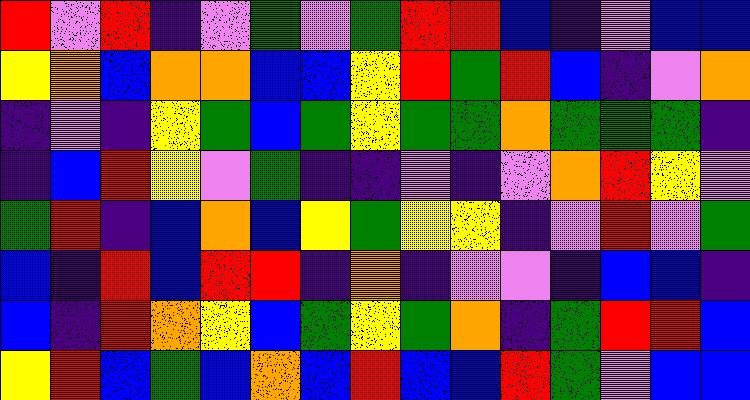[["red", "violet", "red", "indigo", "violet", "green", "violet", "green", "red", "red", "blue", "indigo", "violet", "blue", "blue"], ["yellow", "orange", "blue", "orange", "orange", "blue", "blue", "yellow", "red", "green", "red", "blue", "indigo", "violet", "orange"], ["indigo", "violet", "indigo", "yellow", "green", "blue", "green", "yellow", "green", "green", "orange", "green", "green", "green", "indigo"], ["indigo", "blue", "red", "yellow", "violet", "green", "indigo", "indigo", "violet", "indigo", "violet", "orange", "red", "yellow", "violet"], ["green", "red", "indigo", "blue", "orange", "blue", "yellow", "green", "yellow", "yellow", "indigo", "violet", "red", "violet", "green"], ["blue", "indigo", "red", "blue", "red", "red", "indigo", "orange", "indigo", "violet", "violet", "indigo", "blue", "blue", "indigo"], ["blue", "indigo", "red", "orange", "yellow", "blue", "green", "yellow", "green", "orange", "indigo", "green", "red", "red", "blue"], ["yellow", "red", "blue", "green", "blue", "orange", "blue", "red", "blue", "blue", "red", "green", "violet", "blue", "blue"]]